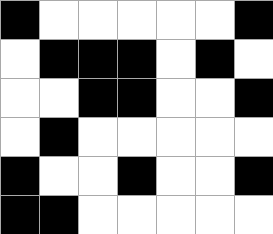[["black", "white", "white", "white", "white", "white", "black"], ["white", "black", "black", "black", "white", "black", "white"], ["white", "white", "black", "black", "white", "white", "black"], ["white", "black", "white", "white", "white", "white", "white"], ["black", "white", "white", "black", "white", "white", "black"], ["black", "black", "white", "white", "white", "white", "white"]]